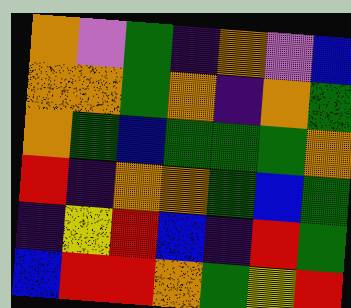[["orange", "violet", "green", "indigo", "orange", "violet", "blue"], ["orange", "orange", "green", "orange", "indigo", "orange", "green"], ["orange", "green", "blue", "green", "green", "green", "orange"], ["red", "indigo", "orange", "orange", "green", "blue", "green"], ["indigo", "yellow", "red", "blue", "indigo", "red", "green"], ["blue", "red", "red", "orange", "green", "yellow", "red"]]